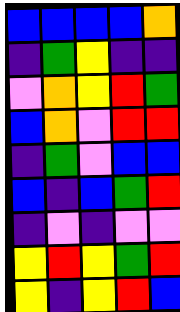[["blue", "blue", "blue", "blue", "orange"], ["indigo", "green", "yellow", "indigo", "indigo"], ["violet", "orange", "yellow", "red", "green"], ["blue", "orange", "violet", "red", "red"], ["indigo", "green", "violet", "blue", "blue"], ["blue", "indigo", "blue", "green", "red"], ["indigo", "violet", "indigo", "violet", "violet"], ["yellow", "red", "yellow", "green", "red"], ["yellow", "indigo", "yellow", "red", "blue"]]